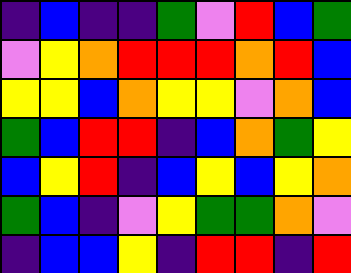[["indigo", "blue", "indigo", "indigo", "green", "violet", "red", "blue", "green"], ["violet", "yellow", "orange", "red", "red", "red", "orange", "red", "blue"], ["yellow", "yellow", "blue", "orange", "yellow", "yellow", "violet", "orange", "blue"], ["green", "blue", "red", "red", "indigo", "blue", "orange", "green", "yellow"], ["blue", "yellow", "red", "indigo", "blue", "yellow", "blue", "yellow", "orange"], ["green", "blue", "indigo", "violet", "yellow", "green", "green", "orange", "violet"], ["indigo", "blue", "blue", "yellow", "indigo", "red", "red", "indigo", "red"]]